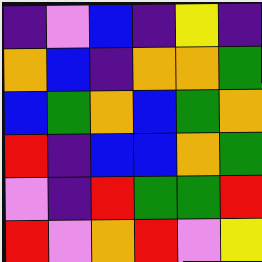[["indigo", "violet", "blue", "indigo", "yellow", "indigo"], ["orange", "blue", "indigo", "orange", "orange", "green"], ["blue", "green", "orange", "blue", "green", "orange"], ["red", "indigo", "blue", "blue", "orange", "green"], ["violet", "indigo", "red", "green", "green", "red"], ["red", "violet", "orange", "red", "violet", "yellow"]]